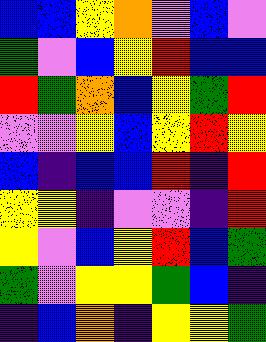[["blue", "blue", "yellow", "orange", "violet", "blue", "violet"], ["green", "violet", "blue", "yellow", "red", "blue", "blue"], ["red", "green", "orange", "blue", "yellow", "green", "red"], ["violet", "violet", "yellow", "blue", "yellow", "red", "yellow"], ["blue", "indigo", "blue", "blue", "red", "indigo", "red"], ["yellow", "yellow", "indigo", "violet", "violet", "indigo", "red"], ["yellow", "violet", "blue", "yellow", "red", "blue", "green"], ["green", "violet", "yellow", "yellow", "green", "blue", "indigo"], ["indigo", "blue", "orange", "indigo", "yellow", "yellow", "green"]]